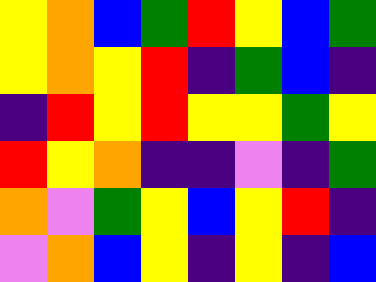[["yellow", "orange", "blue", "green", "red", "yellow", "blue", "green"], ["yellow", "orange", "yellow", "red", "indigo", "green", "blue", "indigo"], ["indigo", "red", "yellow", "red", "yellow", "yellow", "green", "yellow"], ["red", "yellow", "orange", "indigo", "indigo", "violet", "indigo", "green"], ["orange", "violet", "green", "yellow", "blue", "yellow", "red", "indigo"], ["violet", "orange", "blue", "yellow", "indigo", "yellow", "indigo", "blue"]]